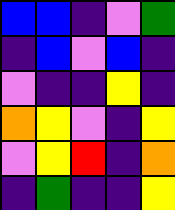[["blue", "blue", "indigo", "violet", "green"], ["indigo", "blue", "violet", "blue", "indigo"], ["violet", "indigo", "indigo", "yellow", "indigo"], ["orange", "yellow", "violet", "indigo", "yellow"], ["violet", "yellow", "red", "indigo", "orange"], ["indigo", "green", "indigo", "indigo", "yellow"]]